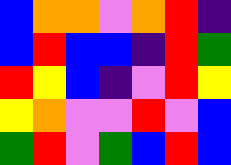[["blue", "orange", "orange", "violet", "orange", "red", "indigo"], ["blue", "red", "blue", "blue", "indigo", "red", "green"], ["red", "yellow", "blue", "indigo", "violet", "red", "yellow"], ["yellow", "orange", "violet", "violet", "red", "violet", "blue"], ["green", "red", "violet", "green", "blue", "red", "blue"]]